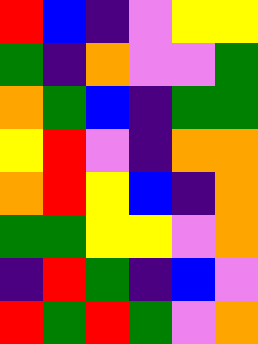[["red", "blue", "indigo", "violet", "yellow", "yellow"], ["green", "indigo", "orange", "violet", "violet", "green"], ["orange", "green", "blue", "indigo", "green", "green"], ["yellow", "red", "violet", "indigo", "orange", "orange"], ["orange", "red", "yellow", "blue", "indigo", "orange"], ["green", "green", "yellow", "yellow", "violet", "orange"], ["indigo", "red", "green", "indigo", "blue", "violet"], ["red", "green", "red", "green", "violet", "orange"]]